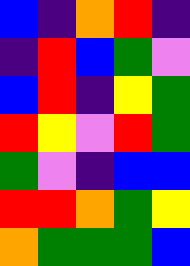[["blue", "indigo", "orange", "red", "indigo"], ["indigo", "red", "blue", "green", "violet"], ["blue", "red", "indigo", "yellow", "green"], ["red", "yellow", "violet", "red", "green"], ["green", "violet", "indigo", "blue", "blue"], ["red", "red", "orange", "green", "yellow"], ["orange", "green", "green", "green", "blue"]]